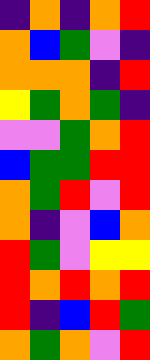[["indigo", "orange", "indigo", "orange", "red"], ["orange", "blue", "green", "violet", "indigo"], ["orange", "orange", "orange", "indigo", "red"], ["yellow", "green", "orange", "green", "indigo"], ["violet", "violet", "green", "orange", "red"], ["blue", "green", "green", "red", "red"], ["orange", "green", "red", "violet", "red"], ["orange", "indigo", "violet", "blue", "orange"], ["red", "green", "violet", "yellow", "yellow"], ["red", "orange", "red", "orange", "red"], ["red", "indigo", "blue", "red", "green"], ["orange", "green", "orange", "violet", "red"]]